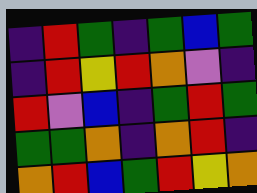[["indigo", "red", "green", "indigo", "green", "blue", "green"], ["indigo", "red", "yellow", "red", "orange", "violet", "indigo"], ["red", "violet", "blue", "indigo", "green", "red", "green"], ["green", "green", "orange", "indigo", "orange", "red", "indigo"], ["orange", "red", "blue", "green", "red", "yellow", "orange"]]